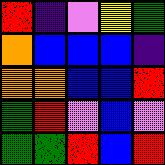[["red", "indigo", "violet", "yellow", "green"], ["orange", "blue", "blue", "blue", "indigo"], ["orange", "orange", "blue", "blue", "red"], ["green", "red", "violet", "blue", "violet"], ["green", "green", "red", "blue", "red"]]